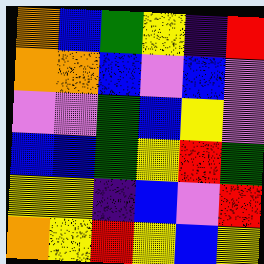[["orange", "blue", "green", "yellow", "indigo", "red"], ["orange", "orange", "blue", "violet", "blue", "violet"], ["violet", "violet", "green", "blue", "yellow", "violet"], ["blue", "blue", "green", "yellow", "red", "green"], ["yellow", "yellow", "indigo", "blue", "violet", "red"], ["orange", "yellow", "red", "yellow", "blue", "yellow"]]